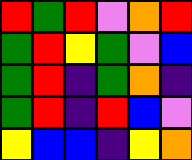[["red", "green", "red", "violet", "orange", "red"], ["green", "red", "yellow", "green", "violet", "blue"], ["green", "red", "indigo", "green", "orange", "indigo"], ["green", "red", "indigo", "red", "blue", "violet"], ["yellow", "blue", "blue", "indigo", "yellow", "orange"]]